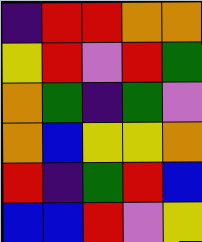[["indigo", "red", "red", "orange", "orange"], ["yellow", "red", "violet", "red", "green"], ["orange", "green", "indigo", "green", "violet"], ["orange", "blue", "yellow", "yellow", "orange"], ["red", "indigo", "green", "red", "blue"], ["blue", "blue", "red", "violet", "yellow"]]